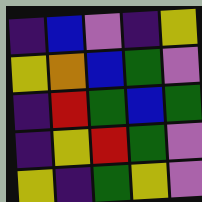[["indigo", "blue", "violet", "indigo", "yellow"], ["yellow", "orange", "blue", "green", "violet"], ["indigo", "red", "green", "blue", "green"], ["indigo", "yellow", "red", "green", "violet"], ["yellow", "indigo", "green", "yellow", "violet"]]